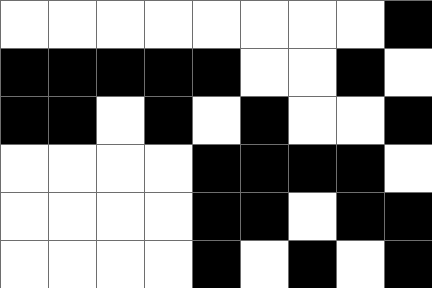[["white", "white", "white", "white", "white", "white", "white", "white", "black"], ["black", "black", "black", "black", "black", "white", "white", "black", "white"], ["black", "black", "white", "black", "white", "black", "white", "white", "black"], ["white", "white", "white", "white", "black", "black", "black", "black", "white"], ["white", "white", "white", "white", "black", "black", "white", "black", "black"], ["white", "white", "white", "white", "black", "white", "black", "white", "black"]]